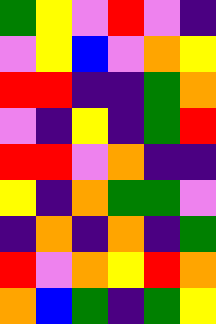[["green", "yellow", "violet", "red", "violet", "indigo"], ["violet", "yellow", "blue", "violet", "orange", "yellow"], ["red", "red", "indigo", "indigo", "green", "orange"], ["violet", "indigo", "yellow", "indigo", "green", "red"], ["red", "red", "violet", "orange", "indigo", "indigo"], ["yellow", "indigo", "orange", "green", "green", "violet"], ["indigo", "orange", "indigo", "orange", "indigo", "green"], ["red", "violet", "orange", "yellow", "red", "orange"], ["orange", "blue", "green", "indigo", "green", "yellow"]]